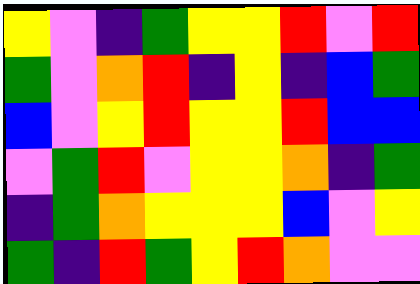[["yellow", "violet", "indigo", "green", "yellow", "yellow", "red", "violet", "red"], ["green", "violet", "orange", "red", "indigo", "yellow", "indigo", "blue", "green"], ["blue", "violet", "yellow", "red", "yellow", "yellow", "red", "blue", "blue"], ["violet", "green", "red", "violet", "yellow", "yellow", "orange", "indigo", "green"], ["indigo", "green", "orange", "yellow", "yellow", "yellow", "blue", "violet", "yellow"], ["green", "indigo", "red", "green", "yellow", "red", "orange", "violet", "violet"]]